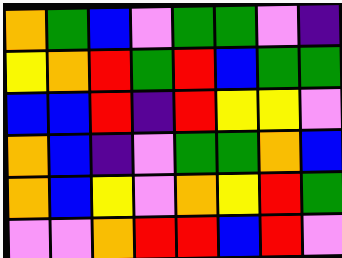[["orange", "green", "blue", "violet", "green", "green", "violet", "indigo"], ["yellow", "orange", "red", "green", "red", "blue", "green", "green"], ["blue", "blue", "red", "indigo", "red", "yellow", "yellow", "violet"], ["orange", "blue", "indigo", "violet", "green", "green", "orange", "blue"], ["orange", "blue", "yellow", "violet", "orange", "yellow", "red", "green"], ["violet", "violet", "orange", "red", "red", "blue", "red", "violet"]]